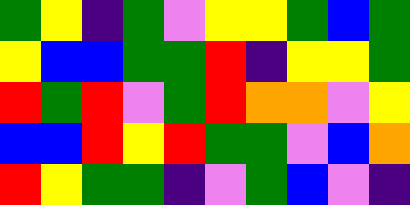[["green", "yellow", "indigo", "green", "violet", "yellow", "yellow", "green", "blue", "green"], ["yellow", "blue", "blue", "green", "green", "red", "indigo", "yellow", "yellow", "green"], ["red", "green", "red", "violet", "green", "red", "orange", "orange", "violet", "yellow"], ["blue", "blue", "red", "yellow", "red", "green", "green", "violet", "blue", "orange"], ["red", "yellow", "green", "green", "indigo", "violet", "green", "blue", "violet", "indigo"]]